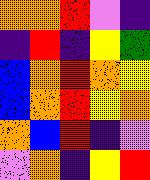[["orange", "orange", "red", "violet", "indigo"], ["indigo", "red", "indigo", "yellow", "green"], ["blue", "orange", "red", "orange", "yellow"], ["blue", "orange", "red", "yellow", "orange"], ["orange", "blue", "red", "indigo", "violet"], ["violet", "orange", "indigo", "yellow", "red"]]